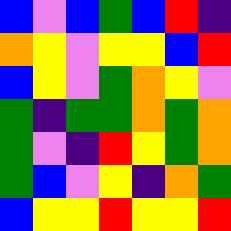[["blue", "violet", "blue", "green", "blue", "red", "indigo"], ["orange", "yellow", "violet", "yellow", "yellow", "blue", "red"], ["blue", "yellow", "violet", "green", "orange", "yellow", "violet"], ["green", "indigo", "green", "green", "orange", "green", "orange"], ["green", "violet", "indigo", "red", "yellow", "green", "orange"], ["green", "blue", "violet", "yellow", "indigo", "orange", "green"], ["blue", "yellow", "yellow", "red", "yellow", "yellow", "red"]]